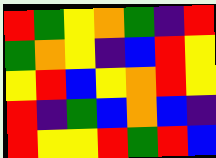[["red", "green", "yellow", "orange", "green", "indigo", "red"], ["green", "orange", "yellow", "indigo", "blue", "red", "yellow"], ["yellow", "red", "blue", "yellow", "orange", "red", "yellow"], ["red", "indigo", "green", "blue", "orange", "blue", "indigo"], ["red", "yellow", "yellow", "red", "green", "red", "blue"]]